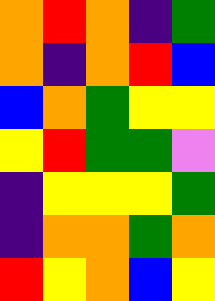[["orange", "red", "orange", "indigo", "green"], ["orange", "indigo", "orange", "red", "blue"], ["blue", "orange", "green", "yellow", "yellow"], ["yellow", "red", "green", "green", "violet"], ["indigo", "yellow", "yellow", "yellow", "green"], ["indigo", "orange", "orange", "green", "orange"], ["red", "yellow", "orange", "blue", "yellow"]]